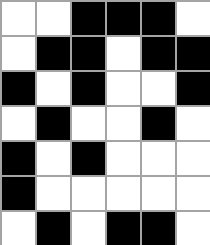[["white", "white", "black", "black", "black", "white"], ["white", "black", "black", "white", "black", "black"], ["black", "white", "black", "white", "white", "black"], ["white", "black", "white", "white", "black", "white"], ["black", "white", "black", "white", "white", "white"], ["black", "white", "white", "white", "white", "white"], ["white", "black", "white", "black", "black", "white"]]